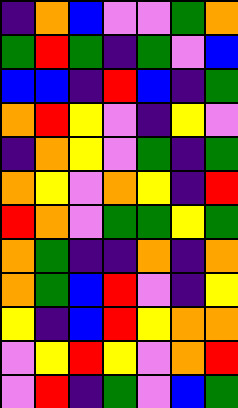[["indigo", "orange", "blue", "violet", "violet", "green", "orange"], ["green", "red", "green", "indigo", "green", "violet", "blue"], ["blue", "blue", "indigo", "red", "blue", "indigo", "green"], ["orange", "red", "yellow", "violet", "indigo", "yellow", "violet"], ["indigo", "orange", "yellow", "violet", "green", "indigo", "green"], ["orange", "yellow", "violet", "orange", "yellow", "indigo", "red"], ["red", "orange", "violet", "green", "green", "yellow", "green"], ["orange", "green", "indigo", "indigo", "orange", "indigo", "orange"], ["orange", "green", "blue", "red", "violet", "indigo", "yellow"], ["yellow", "indigo", "blue", "red", "yellow", "orange", "orange"], ["violet", "yellow", "red", "yellow", "violet", "orange", "red"], ["violet", "red", "indigo", "green", "violet", "blue", "green"]]